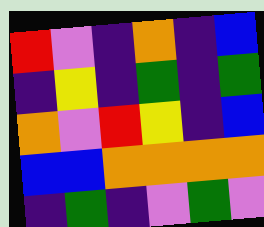[["red", "violet", "indigo", "orange", "indigo", "blue"], ["indigo", "yellow", "indigo", "green", "indigo", "green"], ["orange", "violet", "red", "yellow", "indigo", "blue"], ["blue", "blue", "orange", "orange", "orange", "orange"], ["indigo", "green", "indigo", "violet", "green", "violet"]]